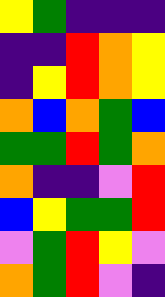[["yellow", "green", "indigo", "indigo", "indigo"], ["indigo", "indigo", "red", "orange", "yellow"], ["indigo", "yellow", "red", "orange", "yellow"], ["orange", "blue", "orange", "green", "blue"], ["green", "green", "red", "green", "orange"], ["orange", "indigo", "indigo", "violet", "red"], ["blue", "yellow", "green", "green", "red"], ["violet", "green", "red", "yellow", "violet"], ["orange", "green", "red", "violet", "indigo"]]